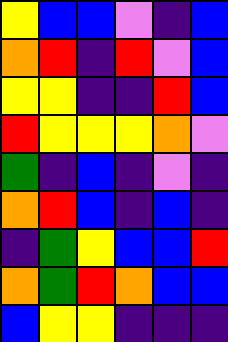[["yellow", "blue", "blue", "violet", "indigo", "blue"], ["orange", "red", "indigo", "red", "violet", "blue"], ["yellow", "yellow", "indigo", "indigo", "red", "blue"], ["red", "yellow", "yellow", "yellow", "orange", "violet"], ["green", "indigo", "blue", "indigo", "violet", "indigo"], ["orange", "red", "blue", "indigo", "blue", "indigo"], ["indigo", "green", "yellow", "blue", "blue", "red"], ["orange", "green", "red", "orange", "blue", "blue"], ["blue", "yellow", "yellow", "indigo", "indigo", "indigo"]]